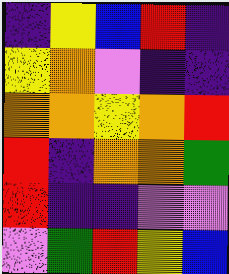[["indigo", "yellow", "blue", "red", "indigo"], ["yellow", "orange", "violet", "indigo", "indigo"], ["orange", "orange", "yellow", "orange", "red"], ["red", "indigo", "orange", "orange", "green"], ["red", "indigo", "indigo", "violet", "violet"], ["violet", "green", "red", "yellow", "blue"]]